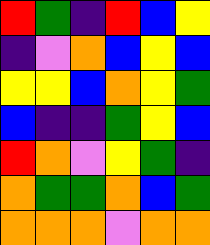[["red", "green", "indigo", "red", "blue", "yellow"], ["indigo", "violet", "orange", "blue", "yellow", "blue"], ["yellow", "yellow", "blue", "orange", "yellow", "green"], ["blue", "indigo", "indigo", "green", "yellow", "blue"], ["red", "orange", "violet", "yellow", "green", "indigo"], ["orange", "green", "green", "orange", "blue", "green"], ["orange", "orange", "orange", "violet", "orange", "orange"]]